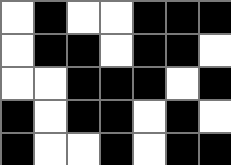[["white", "black", "white", "white", "black", "black", "black"], ["white", "black", "black", "white", "black", "black", "white"], ["white", "white", "black", "black", "black", "white", "black"], ["black", "white", "black", "black", "white", "black", "white"], ["black", "white", "white", "black", "white", "black", "black"]]